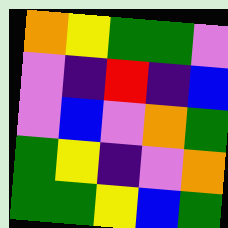[["orange", "yellow", "green", "green", "violet"], ["violet", "indigo", "red", "indigo", "blue"], ["violet", "blue", "violet", "orange", "green"], ["green", "yellow", "indigo", "violet", "orange"], ["green", "green", "yellow", "blue", "green"]]